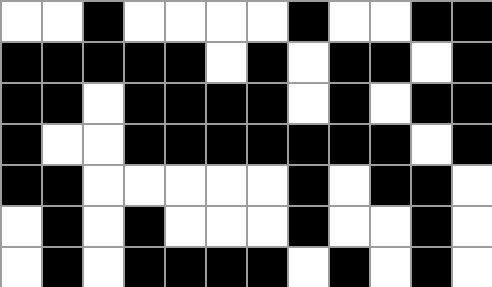[["white", "white", "black", "white", "white", "white", "white", "black", "white", "white", "black", "black"], ["black", "black", "black", "black", "black", "white", "black", "white", "black", "black", "white", "black"], ["black", "black", "white", "black", "black", "black", "black", "white", "black", "white", "black", "black"], ["black", "white", "white", "black", "black", "black", "black", "black", "black", "black", "white", "black"], ["black", "black", "white", "white", "white", "white", "white", "black", "white", "black", "black", "white"], ["white", "black", "white", "black", "white", "white", "white", "black", "white", "white", "black", "white"], ["white", "black", "white", "black", "black", "black", "black", "white", "black", "white", "black", "white"]]